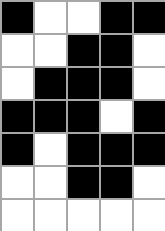[["black", "white", "white", "black", "black"], ["white", "white", "black", "black", "white"], ["white", "black", "black", "black", "white"], ["black", "black", "black", "white", "black"], ["black", "white", "black", "black", "black"], ["white", "white", "black", "black", "white"], ["white", "white", "white", "white", "white"]]